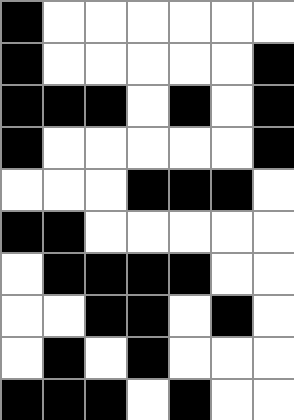[["black", "white", "white", "white", "white", "white", "white"], ["black", "white", "white", "white", "white", "white", "black"], ["black", "black", "black", "white", "black", "white", "black"], ["black", "white", "white", "white", "white", "white", "black"], ["white", "white", "white", "black", "black", "black", "white"], ["black", "black", "white", "white", "white", "white", "white"], ["white", "black", "black", "black", "black", "white", "white"], ["white", "white", "black", "black", "white", "black", "white"], ["white", "black", "white", "black", "white", "white", "white"], ["black", "black", "black", "white", "black", "white", "white"]]